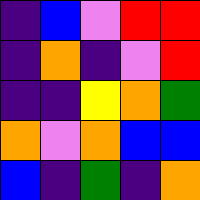[["indigo", "blue", "violet", "red", "red"], ["indigo", "orange", "indigo", "violet", "red"], ["indigo", "indigo", "yellow", "orange", "green"], ["orange", "violet", "orange", "blue", "blue"], ["blue", "indigo", "green", "indigo", "orange"]]